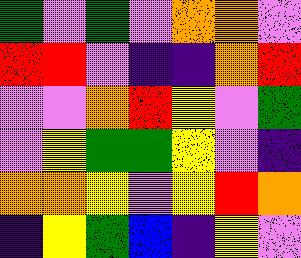[["green", "violet", "green", "violet", "orange", "orange", "violet"], ["red", "red", "violet", "indigo", "indigo", "orange", "red"], ["violet", "violet", "orange", "red", "yellow", "violet", "green"], ["violet", "yellow", "green", "green", "yellow", "violet", "indigo"], ["orange", "orange", "yellow", "violet", "yellow", "red", "orange"], ["indigo", "yellow", "green", "blue", "indigo", "yellow", "violet"]]